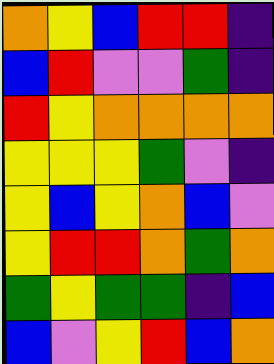[["orange", "yellow", "blue", "red", "red", "indigo"], ["blue", "red", "violet", "violet", "green", "indigo"], ["red", "yellow", "orange", "orange", "orange", "orange"], ["yellow", "yellow", "yellow", "green", "violet", "indigo"], ["yellow", "blue", "yellow", "orange", "blue", "violet"], ["yellow", "red", "red", "orange", "green", "orange"], ["green", "yellow", "green", "green", "indigo", "blue"], ["blue", "violet", "yellow", "red", "blue", "orange"]]